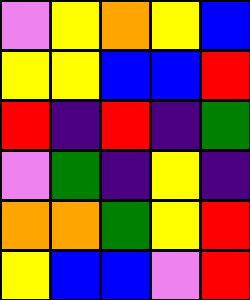[["violet", "yellow", "orange", "yellow", "blue"], ["yellow", "yellow", "blue", "blue", "red"], ["red", "indigo", "red", "indigo", "green"], ["violet", "green", "indigo", "yellow", "indigo"], ["orange", "orange", "green", "yellow", "red"], ["yellow", "blue", "blue", "violet", "red"]]